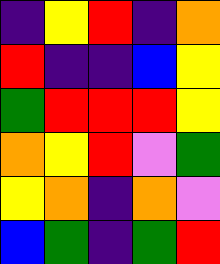[["indigo", "yellow", "red", "indigo", "orange"], ["red", "indigo", "indigo", "blue", "yellow"], ["green", "red", "red", "red", "yellow"], ["orange", "yellow", "red", "violet", "green"], ["yellow", "orange", "indigo", "orange", "violet"], ["blue", "green", "indigo", "green", "red"]]